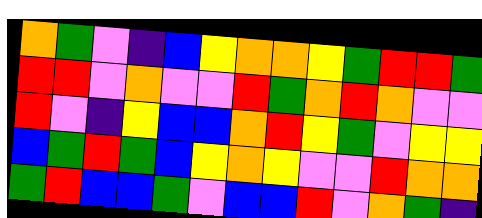[["orange", "green", "violet", "indigo", "blue", "yellow", "orange", "orange", "yellow", "green", "red", "red", "green"], ["red", "red", "violet", "orange", "violet", "violet", "red", "green", "orange", "red", "orange", "violet", "violet"], ["red", "violet", "indigo", "yellow", "blue", "blue", "orange", "red", "yellow", "green", "violet", "yellow", "yellow"], ["blue", "green", "red", "green", "blue", "yellow", "orange", "yellow", "violet", "violet", "red", "orange", "orange"], ["green", "red", "blue", "blue", "green", "violet", "blue", "blue", "red", "violet", "orange", "green", "indigo"]]